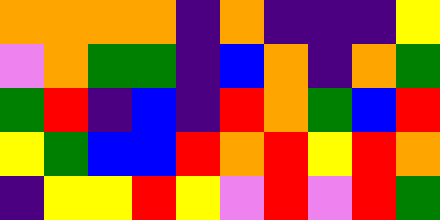[["orange", "orange", "orange", "orange", "indigo", "orange", "indigo", "indigo", "indigo", "yellow"], ["violet", "orange", "green", "green", "indigo", "blue", "orange", "indigo", "orange", "green"], ["green", "red", "indigo", "blue", "indigo", "red", "orange", "green", "blue", "red"], ["yellow", "green", "blue", "blue", "red", "orange", "red", "yellow", "red", "orange"], ["indigo", "yellow", "yellow", "red", "yellow", "violet", "red", "violet", "red", "green"]]